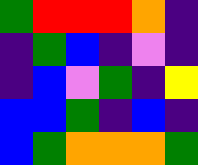[["green", "red", "red", "red", "orange", "indigo"], ["indigo", "green", "blue", "indigo", "violet", "indigo"], ["indigo", "blue", "violet", "green", "indigo", "yellow"], ["blue", "blue", "green", "indigo", "blue", "indigo"], ["blue", "green", "orange", "orange", "orange", "green"]]